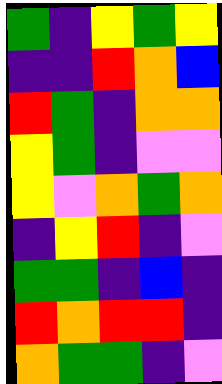[["green", "indigo", "yellow", "green", "yellow"], ["indigo", "indigo", "red", "orange", "blue"], ["red", "green", "indigo", "orange", "orange"], ["yellow", "green", "indigo", "violet", "violet"], ["yellow", "violet", "orange", "green", "orange"], ["indigo", "yellow", "red", "indigo", "violet"], ["green", "green", "indigo", "blue", "indigo"], ["red", "orange", "red", "red", "indigo"], ["orange", "green", "green", "indigo", "violet"]]